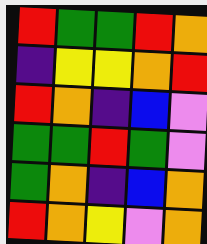[["red", "green", "green", "red", "orange"], ["indigo", "yellow", "yellow", "orange", "red"], ["red", "orange", "indigo", "blue", "violet"], ["green", "green", "red", "green", "violet"], ["green", "orange", "indigo", "blue", "orange"], ["red", "orange", "yellow", "violet", "orange"]]